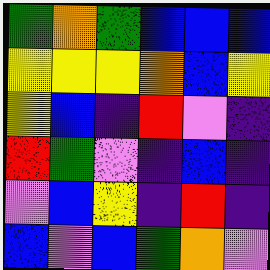[["green", "orange", "green", "blue", "blue", "blue"], ["yellow", "yellow", "yellow", "orange", "blue", "yellow"], ["yellow", "blue", "indigo", "red", "violet", "indigo"], ["red", "green", "violet", "indigo", "blue", "indigo"], ["violet", "blue", "yellow", "indigo", "red", "indigo"], ["blue", "violet", "blue", "green", "orange", "violet"]]